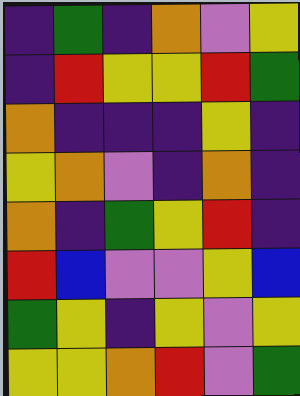[["indigo", "green", "indigo", "orange", "violet", "yellow"], ["indigo", "red", "yellow", "yellow", "red", "green"], ["orange", "indigo", "indigo", "indigo", "yellow", "indigo"], ["yellow", "orange", "violet", "indigo", "orange", "indigo"], ["orange", "indigo", "green", "yellow", "red", "indigo"], ["red", "blue", "violet", "violet", "yellow", "blue"], ["green", "yellow", "indigo", "yellow", "violet", "yellow"], ["yellow", "yellow", "orange", "red", "violet", "green"]]